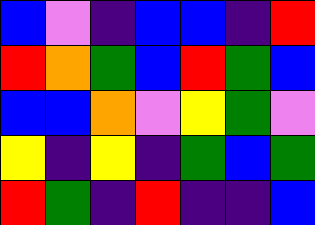[["blue", "violet", "indigo", "blue", "blue", "indigo", "red"], ["red", "orange", "green", "blue", "red", "green", "blue"], ["blue", "blue", "orange", "violet", "yellow", "green", "violet"], ["yellow", "indigo", "yellow", "indigo", "green", "blue", "green"], ["red", "green", "indigo", "red", "indigo", "indigo", "blue"]]